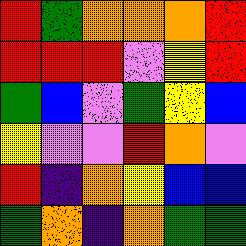[["red", "green", "orange", "orange", "orange", "red"], ["red", "red", "red", "violet", "yellow", "red"], ["green", "blue", "violet", "green", "yellow", "blue"], ["yellow", "violet", "violet", "red", "orange", "violet"], ["red", "indigo", "orange", "yellow", "blue", "blue"], ["green", "orange", "indigo", "orange", "green", "green"]]